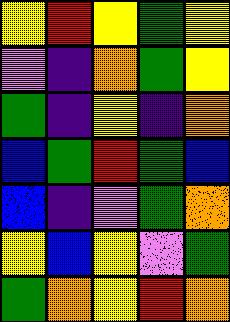[["yellow", "red", "yellow", "green", "yellow"], ["violet", "indigo", "orange", "green", "yellow"], ["green", "indigo", "yellow", "indigo", "orange"], ["blue", "green", "red", "green", "blue"], ["blue", "indigo", "violet", "green", "orange"], ["yellow", "blue", "yellow", "violet", "green"], ["green", "orange", "yellow", "red", "orange"]]